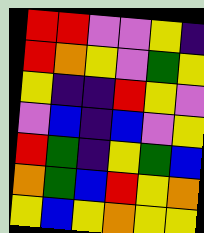[["red", "red", "violet", "violet", "yellow", "indigo"], ["red", "orange", "yellow", "violet", "green", "yellow"], ["yellow", "indigo", "indigo", "red", "yellow", "violet"], ["violet", "blue", "indigo", "blue", "violet", "yellow"], ["red", "green", "indigo", "yellow", "green", "blue"], ["orange", "green", "blue", "red", "yellow", "orange"], ["yellow", "blue", "yellow", "orange", "yellow", "yellow"]]